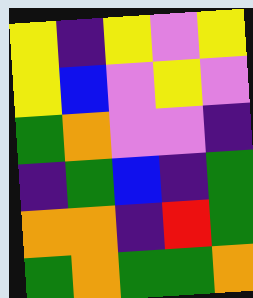[["yellow", "indigo", "yellow", "violet", "yellow"], ["yellow", "blue", "violet", "yellow", "violet"], ["green", "orange", "violet", "violet", "indigo"], ["indigo", "green", "blue", "indigo", "green"], ["orange", "orange", "indigo", "red", "green"], ["green", "orange", "green", "green", "orange"]]